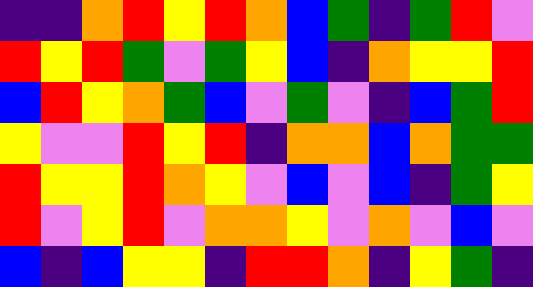[["indigo", "indigo", "orange", "red", "yellow", "red", "orange", "blue", "green", "indigo", "green", "red", "violet"], ["red", "yellow", "red", "green", "violet", "green", "yellow", "blue", "indigo", "orange", "yellow", "yellow", "red"], ["blue", "red", "yellow", "orange", "green", "blue", "violet", "green", "violet", "indigo", "blue", "green", "red"], ["yellow", "violet", "violet", "red", "yellow", "red", "indigo", "orange", "orange", "blue", "orange", "green", "green"], ["red", "yellow", "yellow", "red", "orange", "yellow", "violet", "blue", "violet", "blue", "indigo", "green", "yellow"], ["red", "violet", "yellow", "red", "violet", "orange", "orange", "yellow", "violet", "orange", "violet", "blue", "violet"], ["blue", "indigo", "blue", "yellow", "yellow", "indigo", "red", "red", "orange", "indigo", "yellow", "green", "indigo"]]